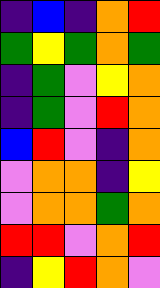[["indigo", "blue", "indigo", "orange", "red"], ["green", "yellow", "green", "orange", "green"], ["indigo", "green", "violet", "yellow", "orange"], ["indigo", "green", "violet", "red", "orange"], ["blue", "red", "violet", "indigo", "orange"], ["violet", "orange", "orange", "indigo", "yellow"], ["violet", "orange", "orange", "green", "orange"], ["red", "red", "violet", "orange", "red"], ["indigo", "yellow", "red", "orange", "violet"]]